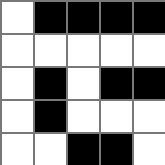[["white", "black", "black", "black", "black"], ["white", "white", "white", "white", "white"], ["white", "black", "white", "black", "black"], ["white", "black", "white", "white", "white"], ["white", "white", "black", "black", "white"]]